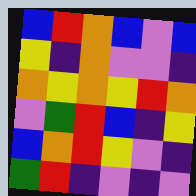[["blue", "red", "orange", "blue", "violet", "blue"], ["yellow", "indigo", "orange", "violet", "violet", "indigo"], ["orange", "yellow", "orange", "yellow", "red", "orange"], ["violet", "green", "red", "blue", "indigo", "yellow"], ["blue", "orange", "red", "yellow", "violet", "indigo"], ["green", "red", "indigo", "violet", "indigo", "violet"]]